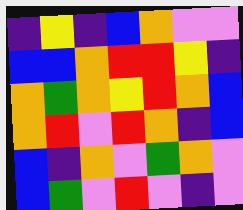[["indigo", "yellow", "indigo", "blue", "orange", "violet", "violet"], ["blue", "blue", "orange", "red", "red", "yellow", "indigo"], ["orange", "green", "orange", "yellow", "red", "orange", "blue"], ["orange", "red", "violet", "red", "orange", "indigo", "blue"], ["blue", "indigo", "orange", "violet", "green", "orange", "violet"], ["blue", "green", "violet", "red", "violet", "indigo", "violet"]]